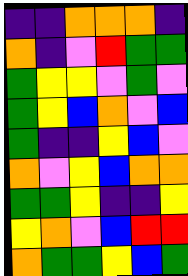[["indigo", "indigo", "orange", "orange", "orange", "indigo"], ["orange", "indigo", "violet", "red", "green", "green"], ["green", "yellow", "yellow", "violet", "green", "violet"], ["green", "yellow", "blue", "orange", "violet", "blue"], ["green", "indigo", "indigo", "yellow", "blue", "violet"], ["orange", "violet", "yellow", "blue", "orange", "orange"], ["green", "green", "yellow", "indigo", "indigo", "yellow"], ["yellow", "orange", "violet", "blue", "red", "red"], ["orange", "green", "green", "yellow", "blue", "green"]]